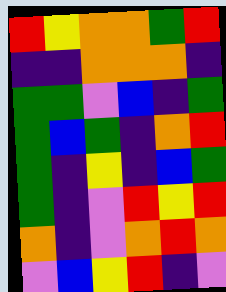[["red", "yellow", "orange", "orange", "green", "red"], ["indigo", "indigo", "orange", "orange", "orange", "indigo"], ["green", "green", "violet", "blue", "indigo", "green"], ["green", "blue", "green", "indigo", "orange", "red"], ["green", "indigo", "yellow", "indigo", "blue", "green"], ["green", "indigo", "violet", "red", "yellow", "red"], ["orange", "indigo", "violet", "orange", "red", "orange"], ["violet", "blue", "yellow", "red", "indigo", "violet"]]